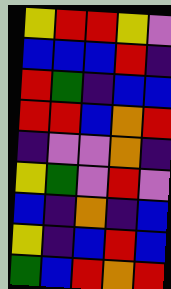[["yellow", "red", "red", "yellow", "violet"], ["blue", "blue", "blue", "red", "indigo"], ["red", "green", "indigo", "blue", "blue"], ["red", "red", "blue", "orange", "red"], ["indigo", "violet", "violet", "orange", "indigo"], ["yellow", "green", "violet", "red", "violet"], ["blue", "indigo", "orange", "indigo", "blue"], ["yellow", "indigo", "blue", "red", "blue"], ["green", "blue", "red", "orange", "red"]]